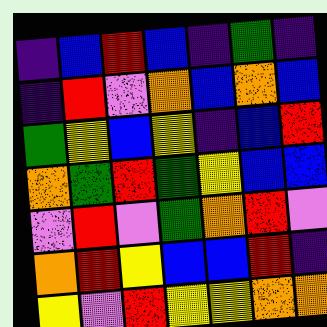[["indigo", "blue", "red", "blue", "indigo", "green", "indigo"], ["indigo", "red", "violet", "orange", "blue", "orange", "blue"], ["green", "yellow", "blue", "yellow", "indigo", "blue", "red"], ["orange", "green", "red", "green", "yellow", "blue", "blue"], ["violet", "red", "violet", "green", "orange", "red", "violet"], ["orange", "red", "yellow", "blue", "blue", "red", "indigo"], ["yellow", "violet", "red", "yellow", "yellow", "orange", "orange"]]